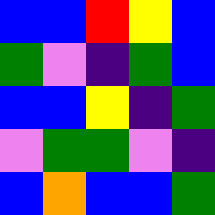[["blue", "blue", "red", "yellow", "blue"], ["green", "violet", "indigo", "green", "blue"], ["blue", "blue", "yellow", "indigo", "green"], ["violet", "green", "green", "violet", "indigo"], ["blue", "orange", "blue", "blue", "green"]]